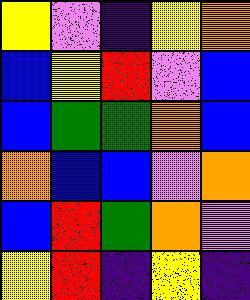[["yellow", "violet", "indigo", "yellow", "orange"], ["blue", "yellow", "red", "violet", "blue"], ["blue", "green", "green", "orange", "blue"], ["orange", "blue", "blue", "violet", "orange"], ["blue", "red", "green", "orange", "violet"], ["yellow", "red", "indigo", "yellow", "indigo"]]